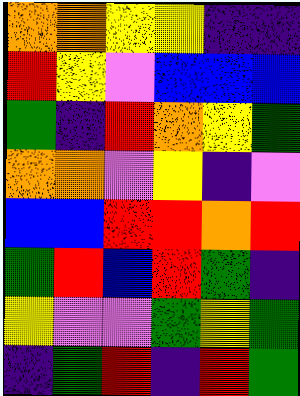[["orange", "orange", "yellow", "yellow", "indigo", "indigo"], ["red", "yellow", "violet", "blue", "blue", "blue"], ["green", "indigo", "red", "orange", "yellow", "green"], ["orange", "orange", "violet", "yellow", "indigo", "violet"], ["blue", "blue", "red", "red", "orange", "red"], ["green", "red", "blue", "red", "green", "indigo"], ["yellow", "violet", "violet", "green", "yellow", "green"], ["indigo", "green", "red", "indigo", "red", "green"]]